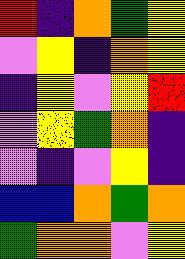[["red", "indigo", "orange", "green", "yellow"], ["violet", "yellow", "indigo", "orange", "yellow"], ["indigo", "yellow", "violet", "yellow", "red"], ["violet", "yellow", "green", "orange", "indigo"], ["violet", "indigo", "violet", "yellow", "indigo"], ["blue", "blue", "orange", "green", "orange"], ["green", "orange", "orange", "violet", "yellow"]]